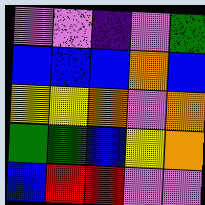[["violet", "violet", "indigo", "violet", "green"], ["blue", "blue", "blue", "orange", "blue"], ["yellow", "yellow", "orange", "violet", "orange"], ["green", "green", "blue", "yellow", "orange"], ["blue", "red", "red", "violet", "violet"]]